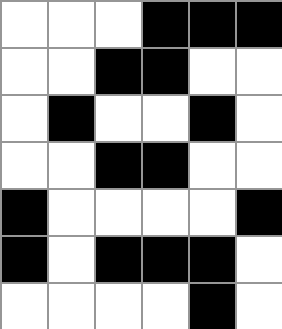[["white", "white", "white", "black", "black", "black"], ["white", "white", "black", "black", "white", "white"], ["white", "black", "white", "white", "black", "white"], ["white", "white", "black", "black", "white", "white"], ["black", "white", "white", "white", "white", "black"], ["black", "white", "black", "black", "black", "white"], ["white", "white", "white", "white", "black", "white"]]